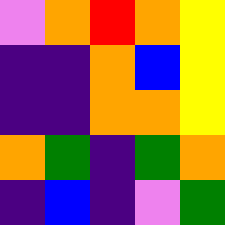[["violet", "orange", "red", "orange", "yellow"], ["indigo", "indigo", "orange", "blue", "yellow"], ["indigo", "indigo", "orange", "orange", "yellow"], ["orange", "green", "indigo", "green", "orange"], ["indigo", "blue", "indigo", "violet", "green"]]